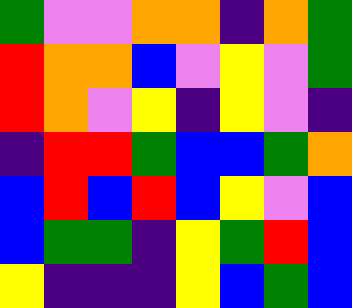[["green", "violet", "violet", "orange", "orange", "indigo", "orange", "green"], ["red", "orange", "orange", "blue", "violet", "yellow", "violet", "green"], ["red", "orange", "violet", "yellow", "indigo", "yellow", "violet", "indigo"], ["indigo", "red", "red", "green", "blue", "blue", "green", "orange"], ["blue", "red", "blue", "red", "blue", "yellow", "violet", "blue"], ["blue", "green", "green", "indigo", "yellow", "green", "red", "blue"], ["yellow", "indigo", "indigo", "indigo", "yellow", "blue", "green", "blue"]]